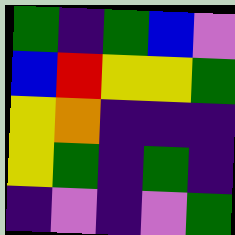[["green", "indigo", "green", "blue", "violet"], ["blue", "red", "yellow", "yellow", "green"], ["yellow", "orange", "indigo", "indigo", "indigo"], ["yellow", "green", "indigo", "green", "indigo"], ["indigo", "violet", "indigo", "violet", "green"]]